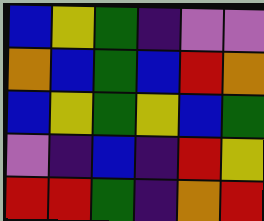[["blue", "yellow", "green", "indigo", "violet", "violet"], ["orange", "blue", "green", "blue", "red", "orange"], ["blue", "yellow", "green", "yellow", "blue", "green"], ["violet", "indigo", "blue", "indigo", "red", "yellow"], ["red", "red", "green", "indigo", "orange", "red"]]